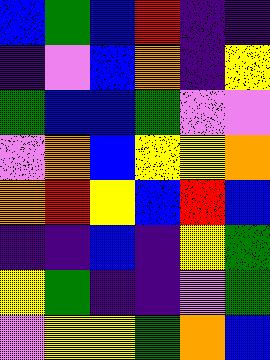[["blue", "green", "blue", "red", "indigo", "indigo"], ["indigo", "violet", "blue", "orange", "indigo", "yellow"], ["green", "blue", "blue", "green", "violet", "violet"], ["violet", "orange", "blue", "yellow", "yellow", "orange"], ["orange", "red", "yellow", "blue", "red", "blue"], ["indigo", "indigo", "blue", "indigo", "yellow", "green"], ["yellow", "green", "indigo", "indigo", "violet", "green"], ["violet", "yellow", "yellow", "green", "orange", "blue"]]